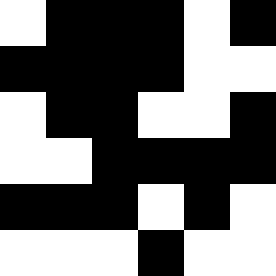[["white", "black", "black", "black", "white", "black"], ["black", "black", "black", "black", "white", "white"], ["white", "black", "black", "white", "white", "black"], ["white", "white", "black", "black", "black", "black"], ["black", "black", "black", "white", "black", "white"], ["white", "white", "white", "black", "white", "white"]]